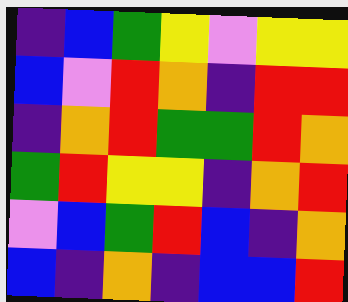[["indigo", "blue", "green", "yellow", "violet", "yellow", "yellow"], ["blue", "violet", "red", "orange", "indigo", "red", "red"], ["indigo", "orange", "red", "green", "green", "red", "orange"], ["green", "red", "yellow", "yellow", "indigo", "orange", "red"], ["violet", "blue", "green", "red", "blue", "indigo", "orange"], ["blue", "indigo", "orange", "indigo", "blue", "blue", "red"]]